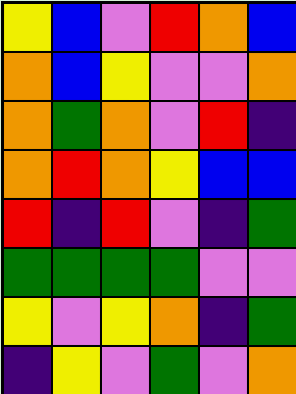[["yellow", "blue", "violet", "red", "orange", "blue"], ["orange", "blue", "yellow", "violet", "violet", "orange"], ["orange", "green", "orange", "violet", "red", "indigo"], ["orange", "red", "orange", "yellow", "blue", "blue"], ["red", "indigo", "red", "violet", "indigo", "green"], ["green", "green", "green", "green", "violet", "violet"], ["yellow", "violet", "yellow", "orange", "indigo", "green"], ["indigo", "yellow", "violet", "green", "violet", "orange"]]